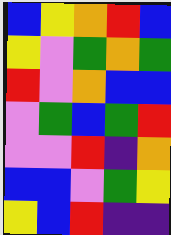[["blue", "yellow", "orange", "red", "blue"], ["yellow", "violet", "green", "orange", "green"], ["red", "violet", "orange", "blue", "blue"], ["violet", "green", "blue", "green", "red"], ["violet", "violet", "red", "indigo", "orange"], ["blue", "blue", "violet", "green", "yellow"], ["yellow", "blue", "red", "indigo", "indigo"]]